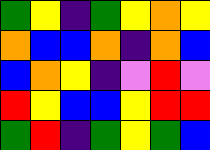[["green", "yellow", "indigo", "green", "yellow", "orange", "yellow"], ["orange", "blue", "blue", "orange", "indigo", "orange", "blue"], ["blue", "orange", "yellow", "indigo", "violet", "red", "violet"], ["red", "yellow", "blue", "blue", "yellow", "red", "red"], ["green", "red", "indigo", "green", "yellow", "green", "blue"]]